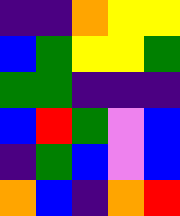[["indigo", "indigo", "orange", "yellow", "yellow"], ["blue", "green", "yellow", "yellow", "green"], ["green", "green", "indigo", "indigo", "indigo"], ["blue", "red", "green", "violet", "blue"], ["indigo", "green", "blue", "violet", "blue"], ["orange", "blue", "indigo", "orange", "red"]]